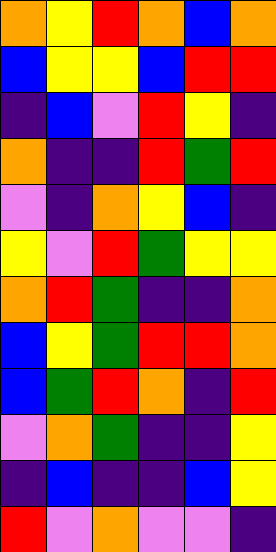[["orange", "yellow", "red", "orange", "blue", "orange"], ["blue", "yellow", "yellow", "blue", "red", "red"], ["indigo", "blue", "violet", "red", "yellow", "indigo"], ["orange", "indigo", "indigo", "red", "green", "red"], ["violet", "indigo", "orange", "yellow", "blue", "indigo"], ["yellow", "violet", "red", "green", "yellow", "yellow"], ["orange", "red", "green", "indigo", "indigo", "orange"], ["blue", "yellow", "green", "red", "red", "orange"], ["blue", "green", "red", "orange", "indigo", "red"], ["violet", "orange", "green", "indigo", "indigo", "yellow"], ["indigo", "blue", "indigo", "indigo", "blue", "yellow"], ["red", "violet", "orange", "violet", "violet", "indigo"]]